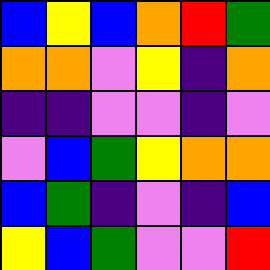[["blue", "yellow", "blue", "orange", "red", "green"], ["orange", "orange", "violet", "yellow", "indigo", "orange"], ["indigo", "indigo", "violet", "violet", "indigo", "violet"], ["violet", "blue", "green", "yellow", "orange", "orange"], ["blue", "green", "indigo", "violet", "indigo", "blue"], ["yellow", "blue", "green", "violet", "violet", "red"]]